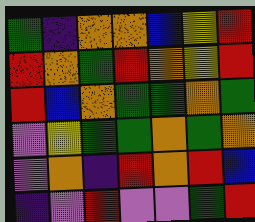[["green", "indigo", "orange", "orange", "blue", "yellow", "red"], ["red", "orange", "green", "red", "orange", "yellow", "red"], ["red", "blue", "orange", "green", "green", "orange", "green"], ["violet", "yellow", "green", "green", "orange", "green", "orange"], ["violet", "orange", "indigo", "red", "orange", "red", "blue"], ["indigo", "violet", "red", "violet", "violet", "green", "red"]]